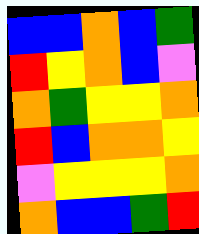[["blue", "blue", "orange", "blue", "green"], ["red", "yellow", "orange", "blue", "violet"], ["orange", "green", "yellow", "yellow", "orange"], ["red", "blue", "orange", "orange", "yellow"], ["violet", "yellow", "yellow", "yellow", "orange"], ["orange", "blue", "blue", "green", "red"]]